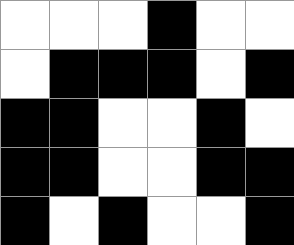[["white", "white", "white", "black", "white", "white"], ["white", "black", "black", "black", "white", "black"], ["black", "black", "white", "white", "black", "white"], ["black", "black", "white", "white", "black", "black"], ["black", "white", "black", "white", "white", "black"]]